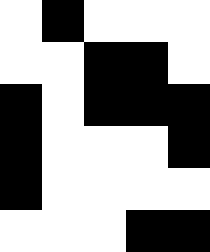[["white", "black", "white", "white", "white"], ["white", "white", "black", "black", "white"], ["black", "white", "black", "black", "black"], ["black", "white", "white", "white", "black"], ["black", "white", "white", "white", "white"], ["white", "white", "white", "black", "black"]]